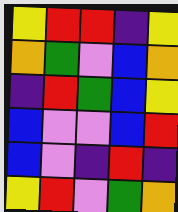[["yellow", "red", "red", "indigo", "yellow"], ["orange", "green", "violet", "blue", "orange"], ["indigo", "red", "green", "blue", "yellow"], ["blue", "violet", "violet", "blue", "red"], ["blue", "violet", "indigo", "red", "indigo"], ["yellow", "red", "violet", "green", "orange"]]